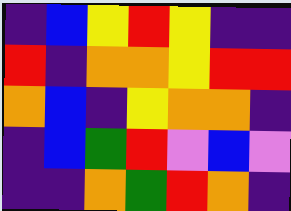[["indigo", "blue", "yellow", "red", "yellow", "indigo", "indigo"], ["red", "indigo", "orange", "orange", "yellow", "red", "red"], ["orange", "blue", "indigo", "yellow", "orange", "orange", "indigo"], ["indigo", "blue", "green", "red", "violet", "blue", "violet"], ["indigo", "indigo", "orange", "green", "red", "orange", "indigo"]]